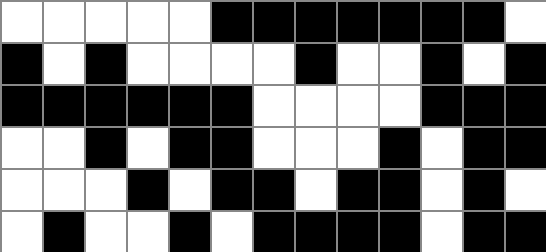[["white", "white", "white", "white", "white", "black", "black", "black", "black", "black", "black", "black", "white"], ["black", "white", "black", "white", "white", "white", "white", "black", "white", "white", "black", "white", "black"], ["black", "black", "black", "black", "black", "black", "white", "white", "white", "white", "black", "black", "black"], ["white", "white", "black", "white", "black", "black", "white", "white", "white", "black", "white", "black", "black"], ["white", "white", "white", "black", "white", "black", "black", "white", "black", "black", "white", "black", "white"], ["white", "black", "white", "white", "black", "white", "black", "black", "black", "black", "white", "black", "black"]]